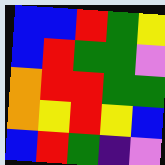[["blue", "blue", "red", "green", "yellow"], ["blue", "red", "green", "green", "violet"], ["orange", "red", "red", "green", "green"], ["orange", "yellow", "red", "yellow", "blue"], ["blue", "red", "green", "indigo", "violet"]]